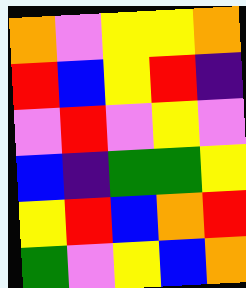[["orange", "violet", "yellow", "yellow", "orange"], ["red", "blue", "yellow", "red", "indigo"], ["violet", "red", "violet", "yellow", "violet"], ["blue", "indigo", "green", "green", "yellow"], ["yellow", "red", "blue", "orange", "red"], ["green", "violet", "yellow", "blue", "orange"]]